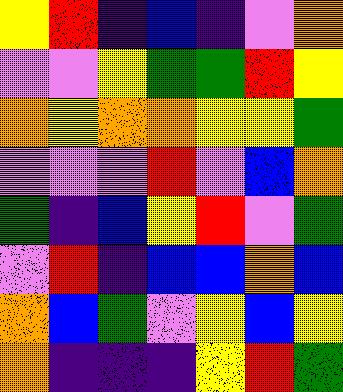[["yellow", "red", "indigo", "blue", "indigo", "violet", "orange"], ["violet", "violet", "yellow", "green", "green", "red", "yellow"], ["orange", "yellow", "orange", "orange", "yellow", "yellow", "green"], ["violet", "violet", "violet", "red", "violet", "blue", "orange"], ["green", "indigo", "blue", "yellow", "red", "violet", "green"], ["violet", "red", "indigo", "blue", "blue", "orange", "blue"], ["orange", "blue", "green", "violet", "yellow", "blue", "yellow"], ["orange", "indigo", "indigo", "indigo", "yellow", "red", "green"]]